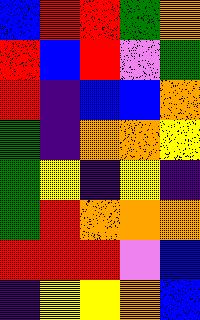[["blue", "red", "red", "green", "orange"], ["red", "blue", "red", "violet", "green"], ["red", "indigo", "blue", "blue", "orange"], ["green", "indigo", "orange", "orange", "yellow"], ["green", "yellow", "indigo", "yellow", "indigo"], ["green", "red", "orange", "orange", "orange"], ["red", "red", "red", "violet", "blue"], ["indigo", "yellow", "yellow", "orange", "blue"]]